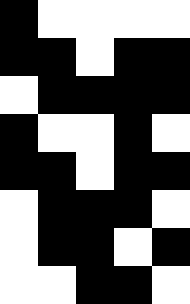[["black", "white", "white", "white", "white"], ["black", "black", "white", "black", "black"], ["white", "black", "black", "black", "black"], ["black", "white", "white", "black", "white"], ["black", "black", "white", "black", "black"], ["white", "black", "black", "black", "white"], ["white", "black", "black", "white", "black"], ["white", "white", "black", "black", "white"]]